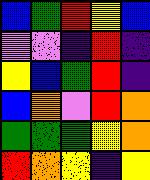[["blue", "green", "red", "yellow", "blue"], ["violet", "violet", "indigo", "red", "indigo"], ["yellow", "blue", "green", "red", "indigo"], ["blue", "orange", "violet", "red", "orange"], ["green", "green", "green", "yellow", "orange"], ["red", "orange", "yellow", "indigo", "yellow"]]